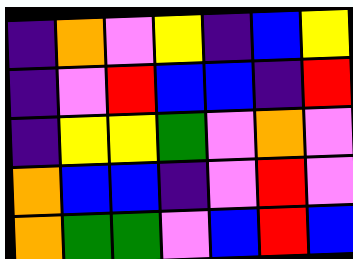[["indigo", "orange", "violet", "yellow", "indigo", "blue", "yellow"], ["indigo", "violet", "red", "blue", "blue", "indigo", "red"], ["indigo", "yellow", "yellow", "green", "violet", "orange", "violet"], ["orange", "blue", "blue", "indigo", "violet", "red", "violet"], ["orange", "green", "green", "violet", "blue", "red", "blue"]]